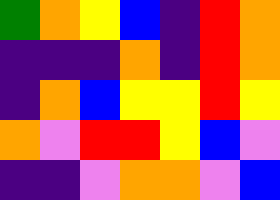[["green", "orange", "yellow", "blue", "indigo", "red", "orange"], ["indigo", "indigo", "indigo", "orange", "indigo", "red", "orange"], ["indigo", "orange", "blue", "yellow", "yellow", "red", "yellow"], ["orange", "violet", "red", "red", "yellow", "blue", "violet"], ["indigo", "indigo", "violet", "orange", "orange", "violet", "blue"]]